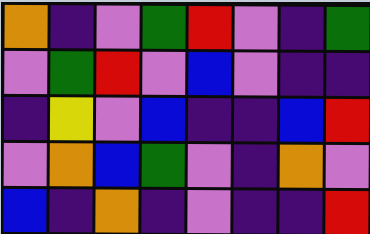[["orange", "indigo", "violet", "green", "red", "violet", "indigo", "green"], ["violet", "green", "red", "violet", "blue", "violet", "indigo", "indigo"], ["indigo", "yellow", "violet", "blue", "indigo", "indigo", "blue", "red"], ["violet", "orange", "blue", "green", "violet", "indigo", "orange", "violet"], ["blue", "indigo", "orange", "indigo", "violet", "indigo", "indigo", "red"]]